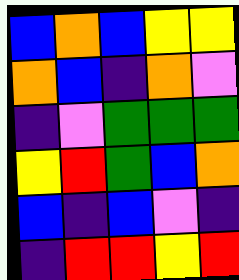[["blue", "orange", "blue", "yellow", "yellow"], ["orange", "blue", "indigo", "orange", "violet"], ["indigo", "violet", "green", "green", "green"], ["yellow", "red", "green", "blue", "orange"], ["blue", "indigo", "blue", "violet", "indigo"], ["indigo", "red", "red", "yellow", "red"]]